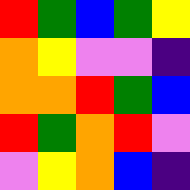[["red", "green", "blue", "green", "yellow"], ["orange", "yellow", "violet", "violet", "indigo"], ["orange", "orange", "red", "green", "blue"], ["red", "green", "orange", "red", "violet"], ["violet", "yellow", "orange", "blue", "indigo"]]